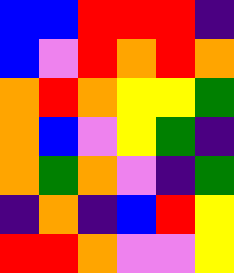[["blue", "blue", "red", "red", "red", "indigo"], ["blue", "violet", "red", "orange", "red", "orange"], ["orange", "red", "orange", "yellow", "yellow", "green"], ["orange", "blue", "violet", "yellow", "green", "indigo"], ["orange", "green", "orange", "violet", "indigo", "green"], ["indigo", "orange", "indigo", "blue", "red", "yellow"], ["red", "red", "orange", "violet", "violet", "yellow"]]